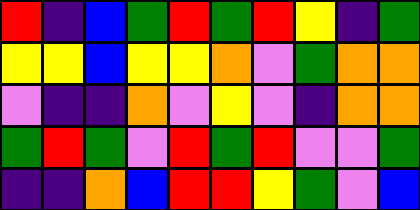[["red", "indigo", "blue", "green", "red", "green", "red", "yellow", "indigo", "green"], ["yellow", "yellow", "blue", "yellow", "yellow", "orange", "violet", "green", "orange", "orange"], ["violet", "indigo", "indigo", "orange", "violet", "yellow", "violet", "indigo", "orange", "orange"], ["green", "red", "green", "violet", "red", "green", "red", "violet", "violet", "green"], ["indigo", "indigo", "orange", "blue", "red", "red", "yellow", "green", "violet", "blue"]]